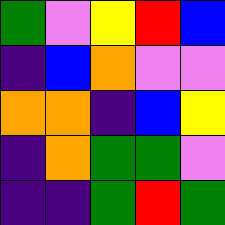[["green", "violet", "yellow", "red", "blue"], ["indigo", "blue", "orange", "violet", "violet"], ["orange", "orange", "indigo", "blue", "yellow"], ["indigo", "orange", "green", "green", "violet"], ["indigo", "indigo", "green", "red", "green"]]